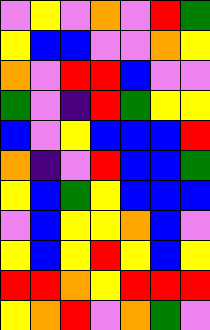[["violet", "yellow", "violet", "orange", "violet", "red", "green"], ["yellow", "blue", "blue", "violet", "violet", "orange", "yellow"], ["orange", "violet", "red", "red", "blue", "violet", "violet"], ["green", "violet", "indigo", "red", "green", "yellow", "yellow"], ["blue", "violet", "yellow", "blue", "blue", "blue", "red"], ["orange", "indigo", "violet", "red", "blue", "blue", "green"], ["yellow", "blue", "green", "yellow", "blue", "blue", "blue"], ["violet", "blue", "yellow", "yellow", "orange", "blue", "violet"], ["yellow", "blue", "yellow", "red", "yellow", "blue", "yellow"], ["red", "red", "orange", "yellow", "red", "red", "red"], ["yellow", "orange", "red", "violet", "orange", "green", "violet"]]